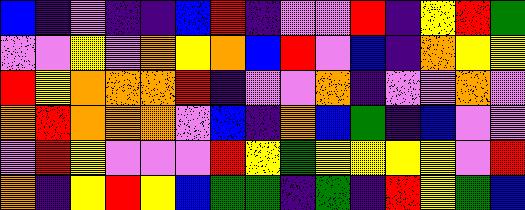[["blue", "indigo", "violet", "indigo", "indigo", "blue", "red", "indigo", "violet", "violet", "red", "indigo", "yellow", "red", "green"], ["violet", "violet", "yellow", "violet", "orange", "yellow", "orange", "blue", "red", "violet", "blue", "indigo", "orange", "yellow", "yellow"], ["red", "yellow", "orange", "orange", "orange", "red", "indigo", "violet", "violet", "orange", "indigo", "violet", "violet", "orange", "violet"], ["orange", "red", "orange", "orange", "orange", "violet", "blue", "indigo", "orange", "blue", "green", "indigo", "blue", "violet", "violet"], ["violet", "red", "yellow", "violet", "violet", "violet", "red", "yellow", "green", "yellow", "yellow", "yellow", "yellow", "violet", "red"], ["orange", "indigo", "yellow", "red", "yellow", "blue", "green", "green", "indigo", "green", "indigo", "red", "yellow", "green", "blue"]]